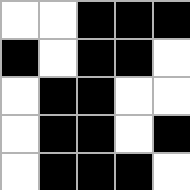[["white", "white", "black", "black", "black"], ["black", "white", "black", "black", "white"], ["white", "black", "black", "white", "white"], ["white", "black", "black", "white", "black"], ["white", "black", "black", "black", "white"]]